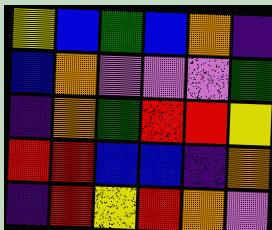[["yellow", "blue", "green", "blue", "orange", "indigo"], ["blue", "orange", "violet", "violet", "violet", "green"], ["indigo", "orange", "green", "red", "red", "yellow"], ["red", "red", "blue", "blue", "indigo", "orange"], ["indigo", "red", "yellow", "red", "orange", "violet"]]